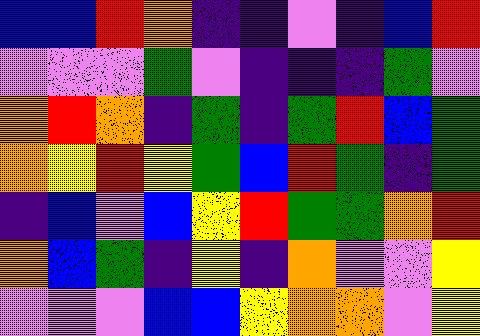[["blue", "blue", "red", "orange", "indigo", "indigo", "violet", "indigo", "blue", "red"], ["violet", "violet", "violet", "green", "violet", "indigo", "indigo", "indigo", "green", "violet"], ["orange", "red", "orange", "indigo", "green", "indigo", "green", "red", "blue", "green"], ["orange", "yellow", "red", "yellow", "green", "blue", "red", "green", "indigo", "green"], ["indigo", "blue", "violet", "blue", "yellow", "red", "green", "green", "orange", "red"], ["orange", "blue", "green", "indigo", "yellow", "indigo", "orange", "violet", "violet", "yellow"], ["violet", "violet", "violet", "blue", "blue", "yellow", "orange", "orange", "violet", "yellow"]]